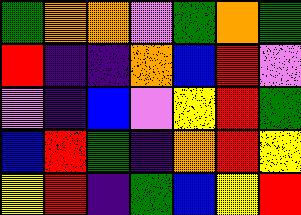[["green", "orange", "orange", "violet", "green", "orange", "green"], ["red", "indigo", "indigo", "orange", "blue", "red", "violet"], ["violet", "indigo", "blue", "violet", "yellow", "red", "green"], ["blue", "red", "green", "indigo", "orange", "red", "yellow"], ["yellow", "red", "indigo", "green", "blue", "yellow", "red"]]